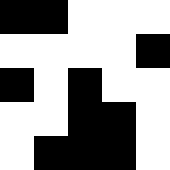[["black", "black", "white", "white", "white"], ["white", "white", "white", "white", "black"], ["black", "white", "black", "white", "white"], ["white", "white", "black", "black", "white"], ["white", "black", "black", "black", "white"]]